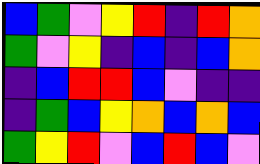[["blue", "green", "violet", "yellow", "red", "indigo", "red", "orange"], ["green", "violet", "yellow", "indigo", "blue", "indigo", "blue", "orange"], ["indigo", "blue", "red", "red", "blue", "violet", "indigo", "indigo"], ["indigo", "green", "blue", "yellow", "orange", "blue", "orange", "blue"], ["green", "yellow", "red", "violet", "blue", "red", "blue", "violet"]]